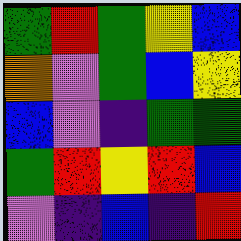[["green", "red", "green", "yellow", "blue"], ["orange", "violet", "green", "blue", "yellow"], ["blue", "violet", "indigo", "green", "green"], ["green", "red", "yellow", "red", "blue"], ["violet", "indigo", "blue", "indigo", "red"]]